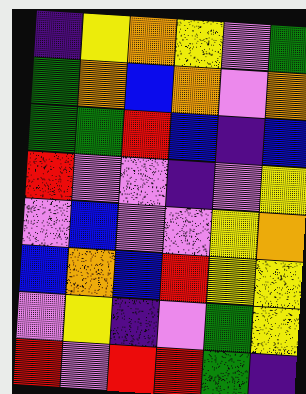[["indigo", "yellow", "orange", "yellow", "violet", "green"], ["green", "orange", "blue", "orange", "violet", "orange"], ["green", "green", "red", "blue", "indigo", "blue"], ["red", "violet", "violet", "indigo", "violet", "yellow"], ["violet", "blue", "violet", "violet", "yellow", "orange"], ["blue", "orange", "blue", "red", "yellow", "yellow"], ["violet", "yellow", "indigo", "violet", "green", "yellow"], ["red", "violet", "red", "red", "green", "indigo"]]